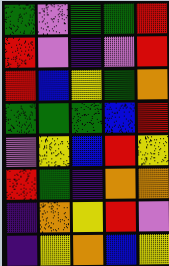[["green", "violet", "green", "green", "red"], ["red", "violet", "indigo", "violet", "red"], ["red", "blue", "yellow", "green", "orange"], ["green", "green", "green", "blue", "red"], ["violet", "yellow", "blue", "red", "yellow"], ["red", "green", "indigo", "orange", "orange"], ["indigo", "orange", "yellow", "red", "violet"], ["indigo", "yellow", "orange", "blue", "yellow"]]